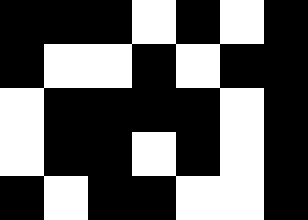[["black", "black", "black", "white", "black", "white", "black"], ["black", "white", "white", "black", "white", "black", "black"], ["white", "black", "black", "black", "black", "white", "black"], ["white", "black", "black", "white", "black", "white", "black"], ["black", "white", "black", "black", "white", "white", "black"]]